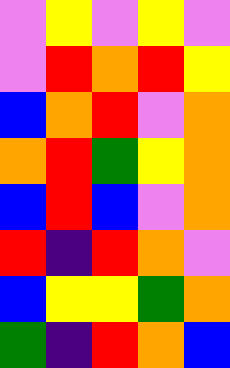[["violet", "yellow", "violet", "yellow", "violet"], ["violet", "red", "orange", "red", "yellow"], ["blue", "orange", "red", "violet", "orange"], ["orange", "red", "green", "yellow", "orange"], ["blue", "red", "blue", "violet", "orange"], ["red", "indigo", "red", "orange", "violet"], ["blue", "yellow", "yellow", "green", "orange"], ["green", "indigo", "red", "orange", "blue"]]